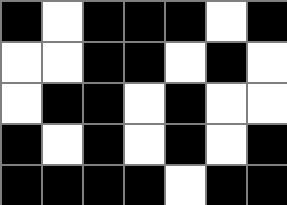[["black", "white", "black", "black", "black", "white", "black"], ["white", "white", "black", "black", "white", "black", "white"], ["white", "black", "black", "white", "black", "white", "white"], ["black", "white", "black", "white", "black", "white", "black"], ["black", "black", "black", "black", "white", "black", "black"]]